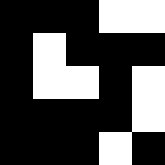[["black", "black", "black", "white", "white"], ["black", "white", "black", "black", "black"], ["black", "white", "white", "black", "white"], ["black", "black", "black", "black", "white"], ["black", "black", "black", "white", "black"]]